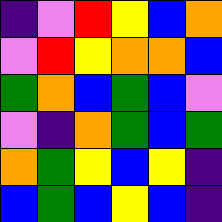[["indigo", "violet", "red", "yellow", "blue", "orange"], ["violet", "red", "yellow", "orange", "orange", "blue"], ["green", "orange", "blue", "green", "blue", "violet"], ["violet", "indigo", "orange", "green", "blue", "green"], ["orange", "green", "yellow", "blue", "yellow", "indigo"], ["blue", "green", "blue", "yellow", "blue", "indigo"]]